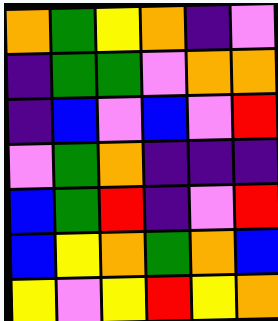[["orange", "green", "yellow", "orange", "indigo", "violet"], ["indigo", "green", "green", "violet", "orange", "orange"], ["indigo", "blue", "violet", "blue", "violet", "red"], ["violet", "green", "orange", "indigo", "indigo", "indigo"], ["blue", "green", "red", "indigo", "violet", "red"], ["blue", "yellow", "orange", "green", "orange", "blue"], ["yellow", "violet", "yellow", "red", "yellow", "orange"]]